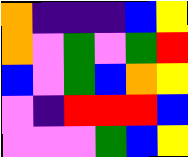[["orange", "indigo", "indigo", "indigo", "blue", "yellow"], ["orange", "violet", "green", "violet", "green", "red"], ["blue", "violet", "green", "blue", "orange", "yellow"], ["violet", "indigo", "red", "red", "red", "blue"], ["violet", "violet", "violet", "green", "blue", "yellow"]]